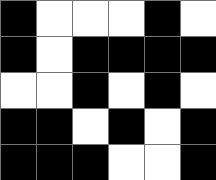[["black", "white", "white", "white", "black", "white"], ["black", "white", "black", "black", "black", "black"], ["white", "white", "black", "white", "black", "white"], ["black", "black", "white", "black", "white", "black"], ["black", "black", "black", "white", "white", "black"]]